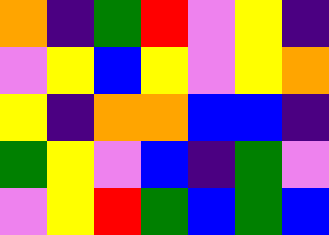[["orange", "indigo", "green", "red", "violet", "yellow", "indigo"], ["violet", "yellow", "blue", "yellow", "violet", "yellow", "orange"], ["yellow", "indigo", "orange", "orange", "blue", "blue", "indigo"], ["green", "yellow", "violet", "blue", "indigo", "green", "violet"], ["violet", "yellow", "red", "green", "blue", "green", "blue"]]